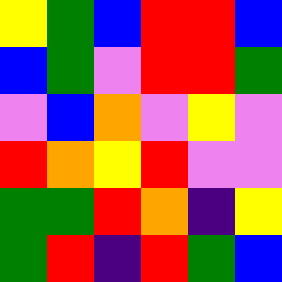[["yellow", "green", "blue", "red", "red", "blue"], ["blue", "green", "violet", "red", "red", "green"], ["violet", "blue", "orange", "violet", "yellow", "violet"], ["red", "orange", "yellow", "red", "violet", "violet"], ["green", "green", "red", "orange", "indigo", "yellow"], ["green", "red", "indigo", "red", "green", "blue"]]